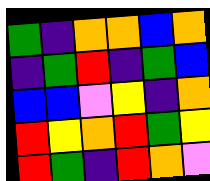[["green", "indigo", "orange", "orange", "blue", "orange"], ["indigo", "green", "red", "indigo", "green", "blue"], ["blue", "blue", "violet", "yellow", "indigo", "orange"], ["red", "yellow", "orange", "red", "green", "yellow"], ["red", "green", "indigo", "red", "orange", "violet"]]